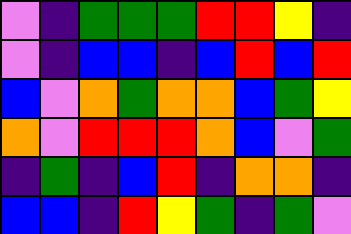[["violet", "indigo", "green", "green", "green", "red", "red", "yellow", "indigo"], ["violet", "indigo", "blue", "blue", "indigo", "blue", "red", "blue", "red"], ["blue", "violet", "orange", "green", "orange", "orange", "blue", "green", "yellow"], ["orange", "violet", "red", "red", "red", "orange", "blue", "violet", "green"], ["indigo", "green", "indigo", "blue", "red", "indigo", "orange", "orange", "indigo"], ["blue", "blue", "indigo", "red", "yellow", "green", "indigo", "green", "violet"]]